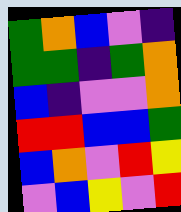[["green", "orange", "blue", "violet", "indigo"], ["green", "green", "indigo", "green", "orange"], ["blue", "indigo", "violet", "violet", "orange"], ["red", "red", "blue", "blue", "green"], ["blue", "orange", "violet", "red", "yellow"], ["violet", "blue", "yellow", "violet", "red"]]